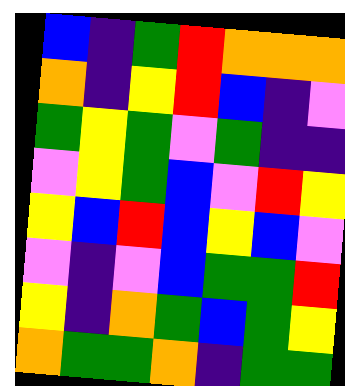[["blue", "indigo", "green", "red", "orange", "orange", "orange"], ["orange", "indigo", "yellow", "red", "blue", "indigo", "violet"], ["green", "yellow", "green", "violet", "green", "indigo", "indigo"], ["violet", "yellow", "green", "blue", "violet", "red", "yellow"], ["yellow", "blue", "red", "blue", "yellow", "blue", "violet"], ["violet", "indigo", "violet", "blue", "green", "green", "red"], ["yellow", "indigo", "orange", "green", "blue", "green", "yellow"], ["orange", "green", "green", "orange", "indigo", "green", "green"]]